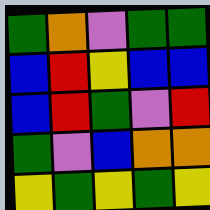[["green", "orange", "violet", "green", "green"], ["blue", "red", "yellow", "blue", "blue"], ["blue", "red", "green", "violet", "red"], ["green", "violet", "blue", "orange", "orange"], ["yellow", "green", "yellow", "green", "yellow"]]